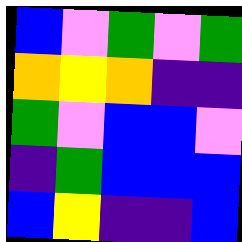[["blue", "violet", "green", "violet", "green"], ["orange", "yellow", "orange", "indigo", "indigo"], ["green", "violet", "blue", "blue", "violet"], ["indigo", "green", "blue", "blue", "blue"], ["blue", "yellow", "indigo", "indigo", "blue"]]